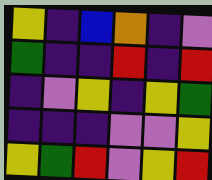[["yellow", "indigo", "blue", "orange", "indigo", "violet"], ["green", "indigo", "indigo", "red", "indigo", "red"], ["indigo", "violet", "yellow", "indigo", "yellow", "green"], ["indigo", "indigo", "indigo", "violet", "violet", "yellow"], ["yellow", "green", "red", "violet", "yellow", "red"]]